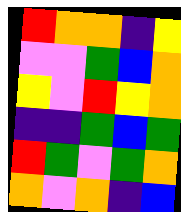[["red", "orange", "orange", "indigo", "yellow"], ["violet", "violet", "green", "blue", "orange"], ["yellow", "violet", "red", "yellow", "orange"], ["indigo", "indigo", "green", "blue", "green"], ["red", "green", "violet", "green", "orange"], ["orange", "violet", "orange", "indigo", "blue"]]